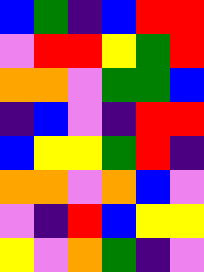[["blue", "green", "indigo", "blue", "red", "red"], ["violet", "red", "red", "yellow", "green", "red"], ["orange", "orange", "violet", "green", "green", "blue"], ["indigo", "blue", "violet", "indigo", "red", "red"], ["blue", "yellow", "yellow", "green", "red", "indigo"], ["orange", "orange", "violet", "orange", "blue", "violet"], ["violet", "indigo", "red", "blue", "yellow", "yellow"], ["yellow", "violet", "orange", "green", "indigo", "violet"]]